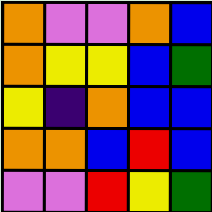[["orange", "violet", "violet", "orange", "blue"], ["orange", "yellow", "yellow", "blue", "green"], ["yellow", "indigo", "orange", "blue", "blue"], ["orange", "orange", "blue", "red", "blue"], ["violet", "violet", "red", "yellow", "green"]]